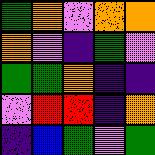[["green", "orange", "violet", "orange", "orange"], ["orange", "violet", "indigo", "green", "violet"], ["green", "green", "orange", "indigo", "indigo"], ["violet", "red", "red", "indigo", "orange"], ["indigo", "blue", "green", "violet", "green"]]